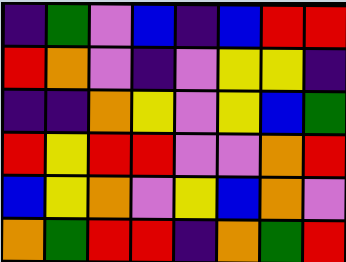[["indigo", "green", "violet", "blue", "indigo", "blue", "red", "red"], ["red", "orange", "violet", "indigo", "violet", "yellow", "yellow", "indigo"], ["indigo", "indigo", "orange", "yellow", "violet", "yellow", "blue", "green"], ["red", "yellow", "red", "red", "violet", "violet", "orange", "red"], ["blue", "yellow", "orange", "violet", "yellow", "blue", "orange", "violet"], ["orange", "green", "red", "red", "indigo", "orange", "green", "red"]]